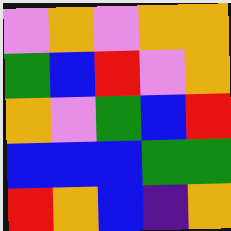[["violet", "orange", "violet", "orange", "orange"], ["green", "blue", "red", "violet", "orange"], ["orange", "violet", "green", "blue", "red"], ["blue", "blue", "blue", "green", "green"], ["red", "orange", "blue", "indigo", "orange"]]